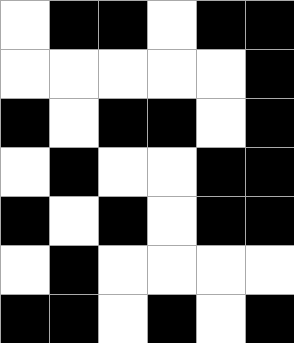[["white", "black", "black", "white", "black", "black"], ["white", "white", "white", "white", "white", "black"], ["black", "white", "black", "black", "white", "black"], ["white", "black", "white", "white", "black", "black"], ["black", "white", "black", "white", "black", "black"], ["white", "black", "white", "white", "white", "white"], ["black", "black", "white", "black", "white", "black"]]